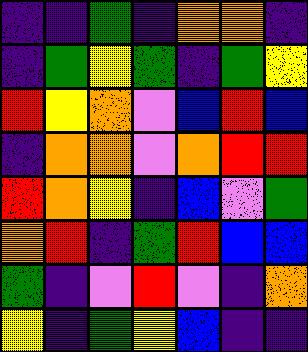[["indigo", "indigo", "green", "indigo", "orange", "orange", "indigo"], ["indigo", "green", "yellow", "green", "indigo", "green", "yellow"], ["red", "yellow", "orange", "violet", "blue", "red", "blue"], ["indigo", "orange", "orange", "violet", "orange", "red", "red"], ["red", "orange", "yellow", "indigo", "blue", "violet", "green"], ["orange", "red", "indigo", "green", "red", "blue", "blue"], ["green", "indigo", "violet", "red", "violet", "indigo", "orange"], ["yellow", "indigo", "green", "yellow", "blue", "indigo", "indigo"]]